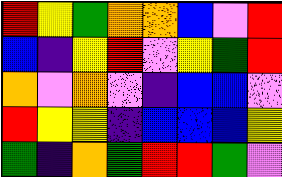[["red", "yellow", "green", "orange", "orange", "blue", "violet", "red"], ["blue", "indigo", "yellow", "red", "violet", "yellow", "green", "red"], ["orange", "violet", "orange", "violet", "indigo", "blue", "blue", "violet"], ["red", "yellow", "yellow", "indigo", "blue", "blue", "blue", "yellow"], ["green", "indigo", "orange", "green", "red", "red", "green", "violet"]]